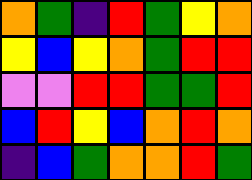[["orange", "green", "indigo", "red", "green", "yellow", "orange"], ["yellow", "blue", "yellow", "orange", "green", "red", "red"], ["violet", "violet", "red", "red", "green", "green", "red"], ["blue", "red", "yellow", "blue", "orange", "red", "orange"], ["indigo", "blue", "green", "orange", "orange", "red", "green"]]